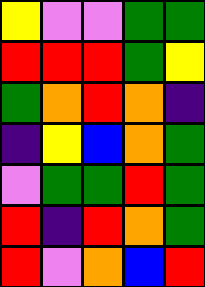[["yellow", "violet", "violet", "green", "green"], ["red", "red", "red", "green", "yellow"], ["green", "orange", "red", "orange", "indigo"], ["indigo", "yellow", "blue", "orange", "green"], ["violet", "green", "green", "red", "green"], ["red", "indigo", "red", "orange", "green"], ["red", "violet", "orange", "blue", "red"]]